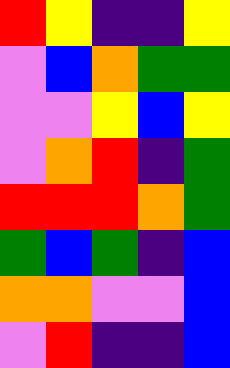[["red", "yellow", "indigo", "indigo", "yellow"], ["violet", "blue", "orange", "green", "green"], ["violet", "violet", "yellow", "blue", "yellow"], ["violet", "orange", "red", "indigo", "green"], ["red", "red", "red", "orange", "green"], ["green", "blue", "green", "indigo", "blue"], ["orange", "orange", "violet", "violet", "blue"], ["violet", "red", "indigo", "indigo", "blue"]]